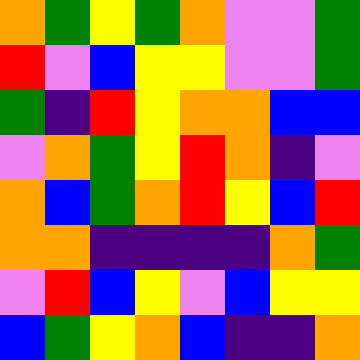[["orange", "green", "yellow", "green", "orange", "violet", "violet", "green"], ["red", "violet", "blue", "yellow", "yellow", "violet", "violet", "green"], ["green", "indigo", "red", "yellow", "orange", "orange", "blue", "blue"], ["violet", "orange", "green", "yellow", "red", "orange", "indigo", "violet"], ["orange", "blue", "green", "orange", "red", "yellow", "blue", "red"], ["orange", "orange", "indigo", "indigo", "indigo", "indigo", "orange", "green"], ["violet", "red", "blue", "yellow", "violet", "blue", "yellow", "yellow"], ["blue", "green", "yellow", "orange", "blue", "indigo", "indigo", "orange"]]